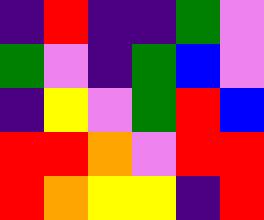[["indigo", "red", "indigo", "indigo", "green", "violet"], ["green", "violet", "indigo", "green", "blue", "violet"], ["indigo", "yellow", "violet", "green", "red", "blue"], ["red", "red", "orange", "violet", "red", "red"], ["red", "orange", "yellow", "yellow", "indigo", "red"]]